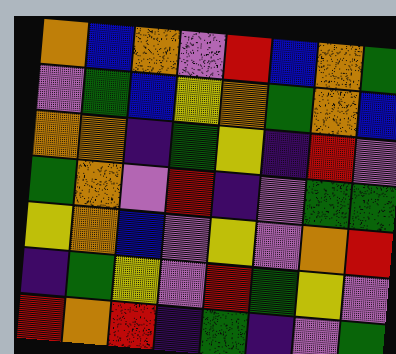[["orange", "blue", "orange", "violet", "red", "blue", "orange", "green"], ["violet", "green", "blue", "yellow", "orange", "green", "orange", "blue"], ["orange", "orange", "indigo", "green", "yellow", "indigo", "red", "violet"], ["green", "orange", "violet", "red", "indigo", "violet", "green", "green"], ["yellow", "orange", "blue", "violet", "yellow", "violet", "orange", "red"], ["indigo", "green", "yellow", "violet", "red", "green", "yellow", "violet"], ["red", "orange", "red", "indigo", "green", "indigo", "violet", "green"]]